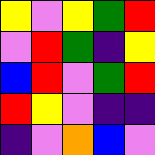[["yellow", "violet", "yellow", "green", "red"], ["violet", "red", "green", "indigo", "yellow"], ["blue", "red", "violet", "green", "red"], ["red", "yellow", "violet", "indigo", "indigo"], ["indigo", "violet", "orange", "blue", "violet"]]